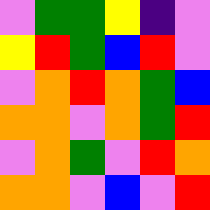[["violet", "green", "green", "yellow", "indigo", "violet"], ["yellow", "red", "green", "blue", "red", "violet"], ["violet", "orange", "red", "orange", "green", "blue"], ["orange", "orange", "violet", "orange", "green", "red"], ["violet", "orange", "green", "violet", "red", "orange"], ["orange", "orange", "violet", "blue", "violet", "red"]]